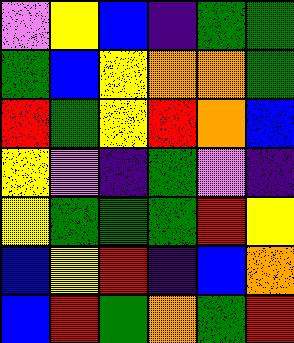[["violet", "yellow", "blue", "indigo", "green", "green"], ["green", "blue", "yellow", "orange", "orange", "green"], ["red", "green", "yellow", "red", "orange", "blue"], ["yellow", "violet", "indigo", "green", "violet", "indigo"], ["yellow", "green", "green", "green", "red", "yellow"], ["blue", "yellow", "red", "indigo", "blue", "orange"], ["blue", "red", "green", "orange", "green", "red"]]